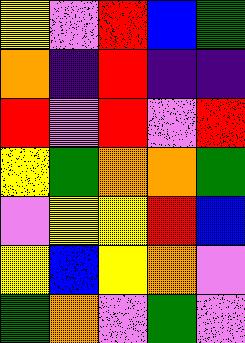[["yellow", "violet", "red", "blue", "green"], ["orange", "indigo", "red", "indigo", "indigo"], ["red", "violet", "red", "violet", "red"], ["yellow", "green", "orange", "orange", "green"], ["violet", "yellow", "yellow", "red", "blue"], ["yellow", "blue", "yellow", "orange", "violet"], ["green", "orange", "violet", "green", "violet"]]